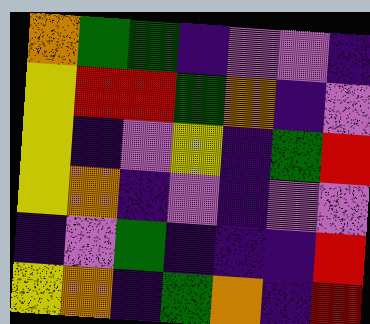[["orange", "green", "green", "indigo", "violet", "violet", "indigo"], ["yellow", "red", "red", "green", "orange", "indigo", "violet"], ["yellow", "indigo", "violet", "yellow", "indigo", "green", "red"], ["yellow", "orange", "indigo", "violet", "indigo", "violet", "violet"], ["indigo", "violet", "green", "indigo", "indigo", "indigo", "red"], ["yellow", "orange", "indigo", "green", "orange", "indigo", "red"]]